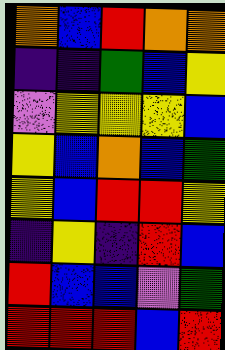[["orange", "blue", "red", "orange", "orange"], ["indigo", "indigo", "green", "blue", "yellow"], ["violet", "yellow", "yellow", "yellow", "blue"], ["yellow", "blue", "orange", "blue", "green"], ["yellow", "blue", "red", "red", "yellow"], ["indigo", "yellow", "indigo", "red", "blue"], ["red", "blue", "blue", "violet", "green"], ["red", "red", "red", "blue", "red"]]